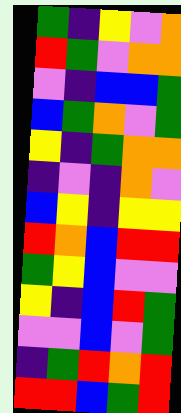[["green", "indigo", "yellow", "violet", "orange"], ["red", "green", "violet", "orange", "orange"], ["violet", "indigo", "blue", "blue", "green"], ["blue", "green", "orange", "violet", "green"], ["yellow", "indigo", "green", "orange", "orange"], ["indigo", "violet", "indigo", "orange", "violet"], ["blue", "yellow", "indigo", "yellow", "yellow"], ["red", "orange", "blue", "red", "red"], ["green", "yellow", "blue", "violet", "violet"], ["yellow", "indigo", "blue", "red", "green"], ["violet", "violet", "blue", "violet", "green"], ["indigo", "green", "red", "orange", "red"], ["red", "red", "blue", "green", "red"]]